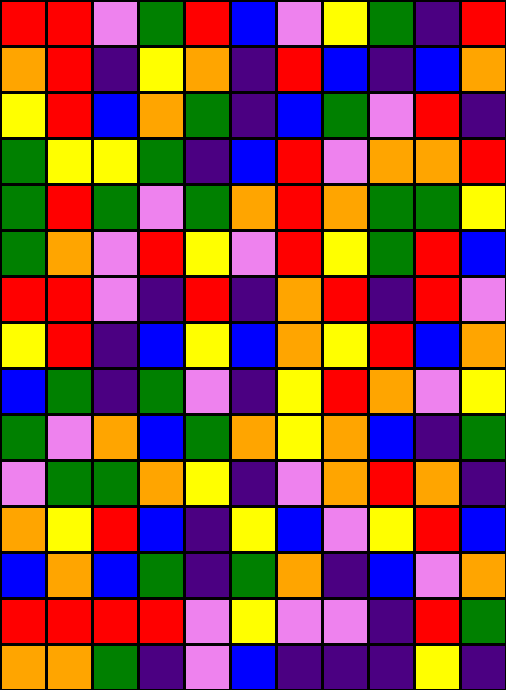[["red", "red", "violet", "green", "red", "blue", "violet", "yellow", "green", "indigo", "red"], ["orange", "red", "indigo", "yellow", "orange", "indigo", "red", "blue", "indigo", "blue", "orange"], ["yellow", "red", "blue", "orange", "green", "indigo", "blue", "green", "violet", "red", "indigo"], ["green", "yellow", "yellow", "green", "indigo", "blue", "red", "violet", "orange", "orange", "red"], ["green", "red", "green", "violet", "green", "orange", "red", "orange", "green", "green", "yellow"], ["green", "orange", "violet", "red", "yellow", "violet", "red", "yellow", "green", "red", "blue"], ["red", "red", "violet", "indigo", "red", "indigo", "orange", "red", "indigo", "red", "violet"], ["yellow", "red", "indigo", "blue", "yellow", "blue", "orange", "yellow", "red", "blue", "orange"], ["blue", "green", "indigo", "green", "violet", "indigo", "yellow", "red", "orange", "violet", "yellow"], ["green", "violet", "orange", "blue", "green", "orange", "yellow", "orange", "blue", "indigo", "green"], ["violet", "green", "green", "orange", "yellow", "indigo", "violet", "orange", "red", "orange", "indigo"], ["orange", "yellow", "red", "blue", "indigo", "yellow", "blue", "violet", "yellow", "red", "blue"], ["blue", "orange", "blue", "green", "indigo", "green", "orange", "indigo", "blue", "violet", "orange"], ["red", "red", "red", "red", "violet", "yellow", "violet", "violet", "indigo", "red", "green"], ["orange", "orange", "green", "indigo", "violet", "blue", "indigo", "indigo", "indigo", "yellow", "indigo"]]